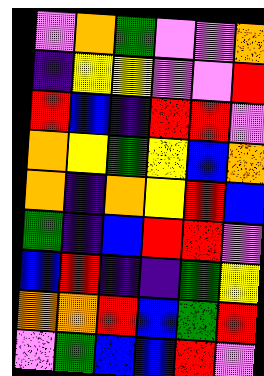[["violet", "orange", "green", "violet", "violet", "orange"], ["indigo", "yellow", "yellow", "violet", "violet", "red"], ["red", "blue", "indigo", "red", "red", "violet"], ["orange", "yellow", "green", "yellow", "blue", "orange"], ["orange", "indigo", "orange", "yellow", "red", "blue"], ["green", "indigo", "blue", "red", "red", "violet"], ["blue", "red", "indigo", "indigo", "green", "yellow"], ["orange", "orange", "red", "blue", "green", "red"], ["violet", "green", "blue", "blue", "red", "violet"]]